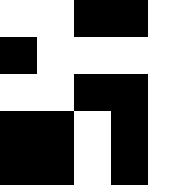[["white", "white", "black", "black", "white"], ["black", "white", "white", "white", "white"], ["white", "white", "black", "black", "white"], ["black", "black", "white", "black", "white"], ["black", "black", "white", "black", "white"]]